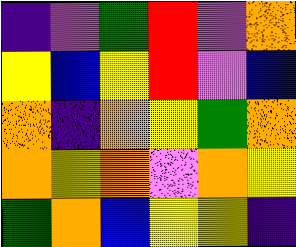[["indigo", "violet", "green", "red", "violet", "orange"], ["yellow", "blue", "yellow", "red", "violet", "blue"], ["orange", "indigo", "orange", "yellow", "green", "orange"], ["orange", "yellow", "orange", "violet", "orange", "yellow"], ["green", "orange", "blue", "yellow", "yellow", "indigo"]]